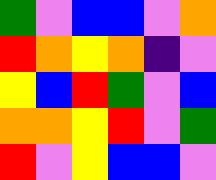[["green", "violet", "blue", "blue", "violet", "orange"], ["red", "orange", "yellow", "orange", "indigo", "violet"], ["yellow", "blue", "red", "green", "violet", "blue"], ["orange", "orange", "yellow", "red", "violet", "green"], ["red", "violet", "yellow", "blue", "blue", "violet"]]